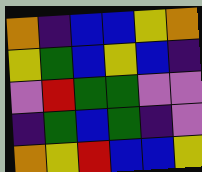[["orange", "indigo", "blue", "blue", "yellow", "orange"], ["yellow", "green", "blue", "yellow", "blue", "indigo"], ["violet", "red", "green", "green", "violet", "violet"], ["indigo", "green", "blue", "green", "indigo", "violet"], ["orange", "yellow", "red", "blue", "blue", "yellow"]]